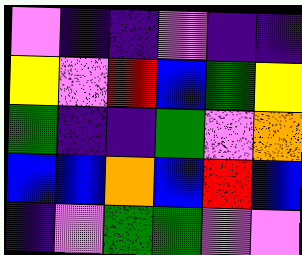[["violet", "indigo", "indigo", "violet", "indigo", "indigo"], ["yellow", "violet", "red", "blue", "green", "yellow"], ["green", "indigo", "indigo", "green", "violet", "orange"], ["blue", "blue", "orange", "blue", "red", "blue"], ["indigo", "violet", "green", "green", "violet", "violet"]]